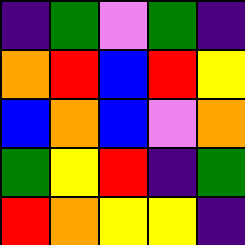[["indigo", "green", "violet", "green", "indigo"], ["orange", "red", "blue", "red", "yellow"], ["blue", "orange", "blue", "violet", "orange"], ["green", "yellow", "red", "indigo", "green"], ["red", "orange", "yellow", "yellow", "indigo"]]